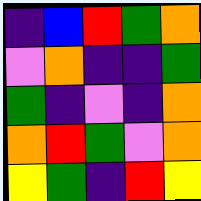[["indigo", "blue", "red", "green", "orange"], ["violet", "orange", "indigo", "indigo", "green"], ["green", "indigo", "violet", "indigo", "orange"], ["orange", "red", "green", "violet", "orange"], ["yellow", "green", "indigo", "red", "yellow"]]